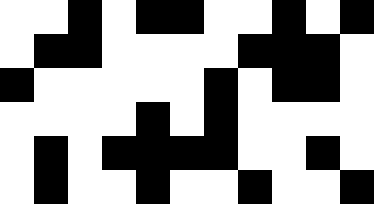[["white", "white", "black", "white", "black", "black", "white", "white", "black", "white", "black"], ["white", "black", "black", "white", "white", "white", "white", "black", "black", "black", "white"], ["black", "white", "white", "white", "white", "white", "black", "white", "black", "black", "white"], ["white", "white", "white", "white", "black", "white", "black", "white", "white", "white", "white"], ["white", "black", "white", "black", "black", "black", "black", "white", "white", "black", "white"], ["white", "black", "white", "white", "black", "white", "white", "black", "white", "white", "black"]]